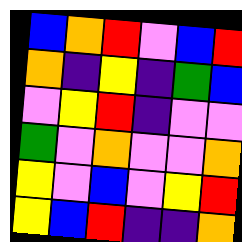[["blue", "orange", "red", "violet", "blue", "red"], ["orange", "indigo", "yellow", "indigo", "green", "blue"], ["violet", "yellow", "red", "indigo", "violet", "violet"], ["green", "violet", "orange", "violet", "violet", "orange"], ["yellow", "violet", "blue", "violet", "yellow", "red"], ["yellow", "blue", "red", "indigo", "indigo", "orange"]]